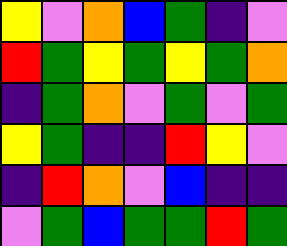[["yellow", "violet", "orange", "blue", "green", "indigo", "violet"], ["red", "green", "yellow", "green", "yellow", "green", "orange"], ["indigo", "green", "orange", "violet", "green", "violet", "green"], ["yellow", "green", "indigo", "indigo", "red", "yellow", "violet"], ["indigo", "red", "orange", "violet", "blue", "indigo", "indigo"], ["violet", "green", "blue", "green", "green", "red", "green"]]